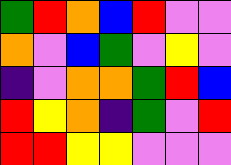[["green", "red", "orange", "blue", "red", "violet", "violet"], ["orange", "violet", "blue", "green", "violet", "yellow", "violet"], ["indigo", "violet", "orange", "orange", "green", "red", "blue"], ["red", "yellow", "orange", "indigo", "green", "violet", "red"], ["red", "red", "yellow", "yellow", "violet", "violet", "violet"]]